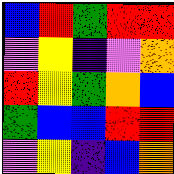[["blue", "red", "green", "red", "red"], ["violet", "yellow", "indigo", "violet", "orange"], ["red", "yellow", "green", "orange", "blue"], ["green", "blue", "blue", "red", "red"], ["violet", "yellow", "indigo", "blue", "orange"]]